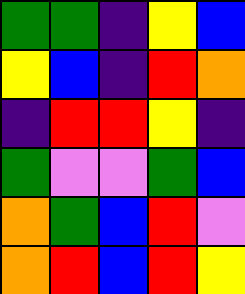[["green", "green", "indigo", "yellow", "blue"], ["yellow", "blue", "indigo", "red", "orange"], ["indigo", "red", "red", "yellow", "indigo"], ["green", "violet", "violet", "green", "blue"], ["orange", "green", "blue", "red", "violet"], ["orange", "red", "blue", "red", "yellow"]]